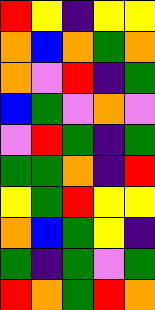[["red", "yellow", "indigo", "yellow", "yellow"], ["orange", "blue", "orange", "green", "orange"], ["orange", "violet", "red", "indigo", "green"], ["blue", "green", "violet", "orange", "violet"], ["violet", "red", "green", "indigo", "green"], ["green", "green", "orange", "indigo", "red"], ["yellow", "green", "red", "yellow", "yellow"], ["orange", "blue", "green", "yellow", "indigo"], ["green", "indigo", "green", "violet", "green"], ["red", "orange", "green", "red", "orange"]]